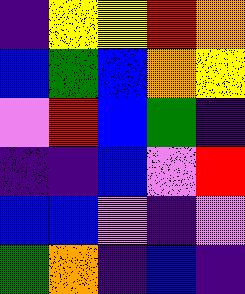[["indigo", "yellow", "yellow", "red", "orange"], ["blue", "green", "blue", "orange", "yellow"], ["violet", "red", "blue", "green", "indigo"], ["indigo", "indigo", "blue", "violet", "red"], ["blue", "blue", "violet", "indigo", "violet"], ["green", "orange", "indigo", "blue", "indigo"]]